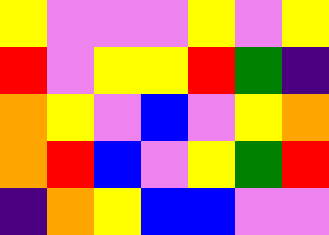[["yellow", "violet", "violet", "violet", "yellow", "violet", "yellow"], ["red", "violet", "yellow", "yellow", "red", "green", "indigo"], ["orange", "yellow", "violet", "blue", "violet", "yellow", "orange"], ["orange", "red", "blue", "violet", "yellow", "green", "red"], ["indigo", "orange", "yellow", "blue", "blue", "violet", "violet"]]